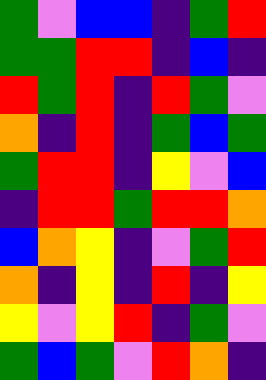[["green", "violet", "blue", "blue", "indigo", "green", "red"], ["green", "green", "red", "red", "indigo", "blue", "indigo"], ["red", "green", "red", "indigo", "red", "green", "violet"], ["orange", "indigo", "red", "indigo", "green", "blue", "green"], ["green", "red", "red", "indigo", "yellow", "violet", "blue"], ["indigo", "red", "red", "green", "red", "red", "orange"], ["blue", "orange", "yellow", "indigo", "violet", "green", "red"], ["orange", "indigo", "yellow", "indigo", "red", "indigo", "yellow"], ["yellow", "violet", "yellow", "red", "indigo", "green", "violet"], ["green", "blue", "green", "violet", "red", "orange", "indigo"]]